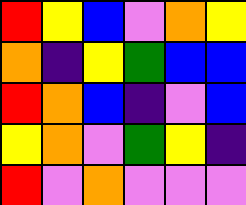[["red", "yellow", "blue", "violet", "orange", "yellow"], ["orange", "indigo", "yellow", "green", "blue", "blue"], ["red", "orange", "blue", "indigo", "violet", "blue"], ["yellow", "orange", "violet", "green", "yellow", "indigo"], ["red", "violet", "orange", "violet", "violet", "violet"]]